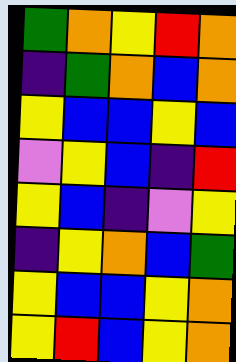[["green", "orange", "yellow", "red", "orange"], ["indigo", "green", "orange", "blue", "orange"], ["yellow", "blue", "blue", "yellow", "blue"], ["violet", "yellow", "blue", "indigo", "red"], ["yellow", "blue", "indigo", "violet", "yellow"], ["indigo", "yellow", "orange", "blue", "green"], ["yellow", "blue", "blue", "yellow", "orange"], ["yellow", "red", "blue", "yellow", "orange"]]